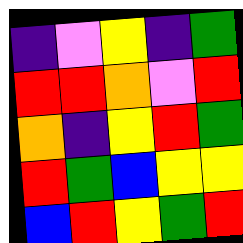[["indigo", "violet", "yellow", "indigo", "green"], ["red", "red", "orange", "violet", "red"], ["orange", "indigo", "yellow", "red", "green"], ["red", "green", "blue", "yellow", "yellow"], ["blue", "red", "yellow", "green", "red"]]